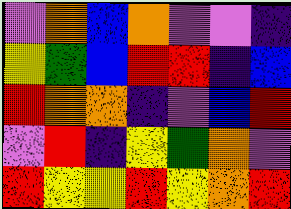[["violet", "orange", "blue", "orange", "violet", "violet", "indigo"], ["yellow", "green", "blue", "red", "red", "indigo", "blue"], ["red", "orange", "orange", "indigo", "violet", "blue", "red"], ["violet", "red", "indigo", "yellow", "green", "orange", "violet"], ["red", "yellow", "yellow", "red", "yellow", "orange", "red"]]